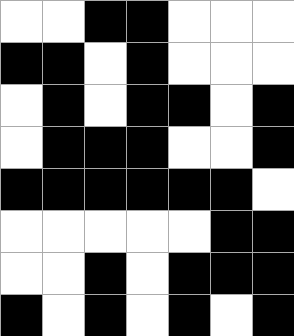[["white", "white", "black", "black", "white", "white", "white"], ["black", "black", "white", "black", "white", "white", "white"], ["white", "black", "white", "black", "black", "white", "black"], ["white", "black", "black", "black", "white", "white", "black"], ["black", "black", "black", "black", "black", "black", "white"], ["white", "white", "white", "white", "white", "black", "black"], ["white", "white", "black", "white", "black", "black", "black"], ["black", "white", "black", "white", "black", "white", "black"]]